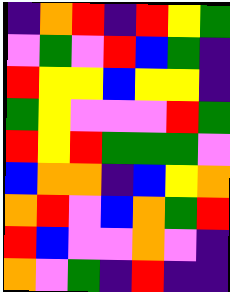[["indigo", "orange", "red", "indigo", "red", "yellow", "green"], ["violet", "green", "violet", "red", "blue", "green", "indigo"], ["red", "yellow", "yellow", "blue", "yellow", "yellow", "indigo"], ["green", "yellow", "violet", "violet", "violet", "red", "green"], ["red", "yellow", "red", "green", "green", "green", "violet"], ["blue", "orange", "orange", "indigo", "blue", "yellow", "orange"], ["orange", "red", "violet", "blue", "orange", "green", "red"], ["red", "blue", "violet", "violet", "orange", "violet", "indigo"], ["orange", "violet", "green", "indigo", "red", "indigo", "indigo"]]